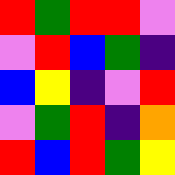[["red", "green", "red", "red", "violet"], ["violet", "red", "blue", "green", "indigo"], ["blue", "yellow", "indigo", "violet", "red"], ["violet", "green", "red", "indigo", "orange"], ["red", "blue", "red", "green", "yellow"]]